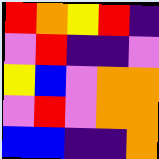[["red", "orange", "yellow", "red", "indigo"], ["violet", "red", "indigo", "indigo", "violet"], ["yellow", "blue", "violet", "orange", "orange"], ["violet", "red", "violet", "orange", "orange"], ["blue", "blue", "indigo", "indigo", "orange"]]